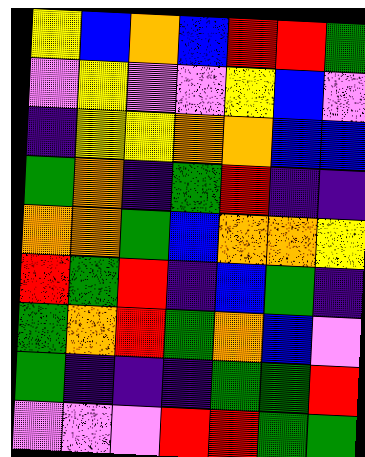[["yellow", "blue", "orange", "blue", "red", "red", "green"], ["violet", "yellow", "violet", "violet", "yellow", "blue", "violet"], ["indigo", "yellow", "yellow", "orange", "orange", "blue", "blue"], ["green", "orange", "indigo", "green", "red", "indigo", "indigo"], ["orange", "orange", "green", "blue", "orange", "orange", "yellow"], ["red", "green", "red", "indigo", "blue", "green", "indigo"], ["green", "orange", "red", "green", "orange", "blue", "violet"], ["green", "indigo", "indigo", "indigo", "green", "green", "red"], ["violet", "violet", "violet", "red", "red", "green", "green"]]